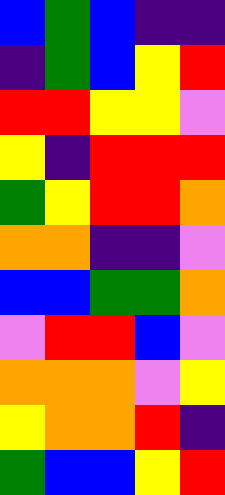[["blue", "green", "blue", "indigo", "indigo"], ["indigo", "green", "blue", "yellow", "red"], ["red", "red", "yellow", "yellow", "violet"], ["yellow", "indigo", "red", "red", "red"], ["green", "yellow", "red", "red", "orange"], ["orange", "orange", "indigo", "indigo", "violet"], ["blue", "blue", "green", "green", "orange"], ["violet", "red", "red", "blue", "violet"], ["orange", "orange", "orange", "violet", "yellow"], ["yellow", "orange", "orange", "red", "indigo"], ["green", "blue", "blue", "yellow", "red"]]